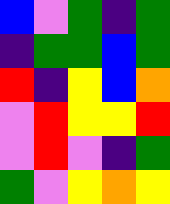[["blue", "violet", "green", "indigo", "green"], ["indigo", "green", "green", "blue", "green"], ["red", "indigo", "yellow", "blue", "orange"], ["violet", "red", "yellow", "yellow", "red"], ["violet", "red", "violet", "indigo", "green"], ["green", "violet", "yellow", "orange", "yellow"]]